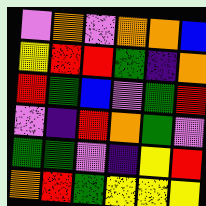[["violet", "orange", "violet", "orange", "orange", "blue"], ["yellow", "red", "red", "green", "indigo", "orange"], ["red", "green", "blue", "violet", "green", "red"], ["violet", "indigo", "red", "orange", "green", "violet"], ["green", "green", "violet", "indigo", "yellow", "red"], ["orange", "red", "green", "yellow", "yellow", "yellow"]]